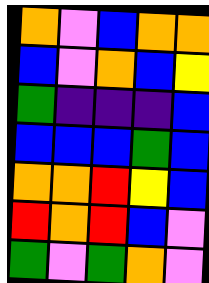[["orange", "violet", "blue", "orange", "orange"], ["blue", "violet", "orange", "blue", "yellow"], ["green", "indigo", "indigo", "indigo", "blue"], ["blue", "blue", "blue", "green", "blue"], ["orange", "orange", "red", "yellow", "blue"], ["red", "orange", "red", "blue", "violet"], ["green", "violet", "green", "orange", "violet"]]